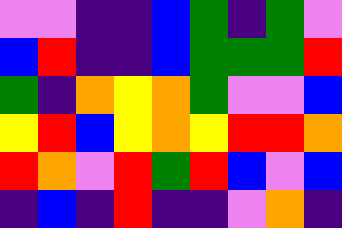[["violet", "violet", "indigo", "indigo", "blue", "green", "indigo", "green", "violet"], ["blue", "red", "indigo", "indigo", "blue", "green", "green", "green", "red"], ["green", "indigo", "orange", "yellow", "orange", "green", "violet", "violet", "blue"], ["yellow", "red", "blue", "yellow", "orange", "yellow", "red", "red", "orange"], ["red", "orange", "violet", "red", "green", "red", "blue", "violet", "blue"], ["indigo", "blue", "indigo", "red", "indigo", "indigo", "violet", "orange", "indigo"]]